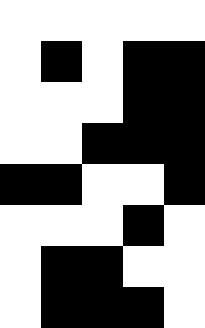[["white", "white", "white", "white", "white"], ["white", "black", "white", "black", "black"], ["white", "white", "white", "black", "black"], ["white", "white", "black", "black", "black"], ["black", "black", "white", "white", "black"], ["white", "white", "white", "black", "white"], ["white", "black", "black", "white", "white"], ["white", "black", "black", "black", "white"]]